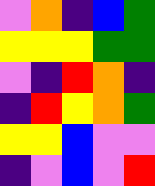[["violet", "orange", "indigo", "blue", "green"], ["yellow", "yellow", "yellow", "green", "green"], ["violet", "indigo", "red", "orange", "indigo"], ["indigo", "red", "yellow", "orange", "green"], ["yellow", "yellow", "blue", "violet", "violet"], ["indigo", "violet", "blue", "violet", "red"]]